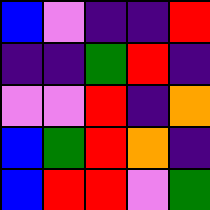[["blue", "violet", "indigo", "indigo", "red"], ["indigo", "indigo", "green", "red", "indigo"], ["violet", "violet", "red", "indigo", "orange"], ["blue", "green", "red", "orange", "indigo"], ["blue", "red", "red", "violet", "green"]]